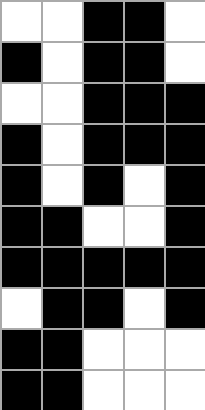[["white", "white", "black", "black", "white"], ["black", "white", "black", "black", "white"], ["white", "white", "black", "black", "black"], ["black", "white", "black", "black", "black"], ["black", "white", "black", "white", "black"], ["black", "black", "white", "white", "black"], ["black", "black", "black", "black", "black"], ["white", "black", "black", "white", "black"], ["black", "black", "white", "white", "white"], ["black", "black", "white", "white", "white"]]